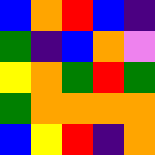[["blue", "orange", "red", "blue", "indigo"], ["green", "indigo", "blue", "orange", "violet"], ["yellow", "orange", "green", "red", "green"], ["green", "orange", "orange", "orange", "orange"], ["blue", "yellow", "red", "indigo", "orange"]]